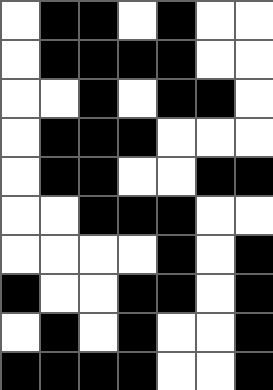[["white", "black", "black", "white", "black", "white", "white"], ["white", "black", "black", "black", "black", "white", "white"], ["white", "white", "black", "white", "black", "black", "white"], ["white", "black", "black", "black", "white", "white", "white"], ["white", "black", "black", "white", "white", "black", "black"], ["white", "white", "black", "black", "black", "white", "white"], ["white", "white", "white", "white", "black", "white", "black"], ["black", "white", "white", "black", "black", "white", "black"], ["white", "black", "white", "black", "white", "white", "black"], ["black", "black", "black", "black", "white", "white", "black"]]